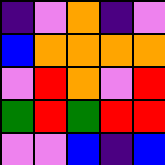[["indigo", "violet", "orange", "indigo", "violet"], ["blue", "orange", "orange", "orange", "orange"], ["violet", "red", "orange", "violet", "red"], ["green", "red", "green", "red", "red"], ["violet", "violet", "blue", "indigo", "blue"]]